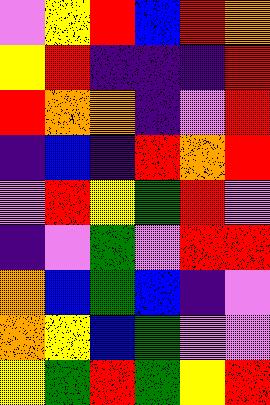[["violet", "yellow", "red", "blue", "red", "orange"], ["yellow", "red", "indigo", "indigo", "indigo", "red"], ["red", "orange", "orange", "indigo", "violet", "red"], ["indigo", "blue", "indigo", "red", "orange", "red"], ["violet", "red", "yellow", "green", "red", "violet"], ["indigo", "violet", "green", "violet", "red", "red"], ["orange", "blue", "green", "blue", "indigo", "violet"], ["orange", "yellow", "blue", "green", "violet", "violet"], ["yellow", "green", "red", "green", "yellow", "red"]]